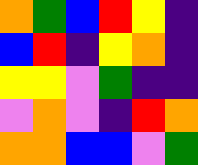[["orange", "green", "blue", "red", "yellow", "indigo"], ["blue", "red", "indigo", "yellow", "orange", "indigo"], ["yellow", "yellow", "violet", "green", "indigo", "indigo"], ["violet", "orange", "violet", "indigo", "red", "orange"], ["orange", "orange", "blue", "blue", "violet", "green"]]